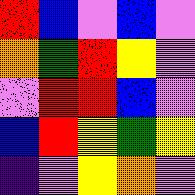[["red", "blue", "violet", "blue", "violet"], ["orange", "green", "red", "yellow", "violet"], ["violet", "red", "red", "blue", "violet"], ["blue", "red", "yellow", "green", "yellow"], ["indigo", "violet", "yellow", "orange", "violet"]]